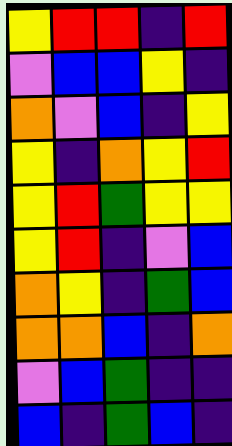[["yellow", "red", "red", "indigo", "red"], ["violet", "blue", "blue", "yellow", "indigo"], ["orange", "violet", "blue", "indigo", "yellow"], ["yellow", "indigo", "orange", "yellow", "red"], ["yellow", "red", "green", "yellow", "yellow"], ["yellow", "red", "indigo", "violet", "blue"], ["orange", "yellow", "indigo", "green", "blue"], ["orange", "orange", "blue", "indigo", "orange"], ["violet", "blue", "green", "indigo", "indigo"], ["blue", "indigo", "green", "blue", "indigo"]]